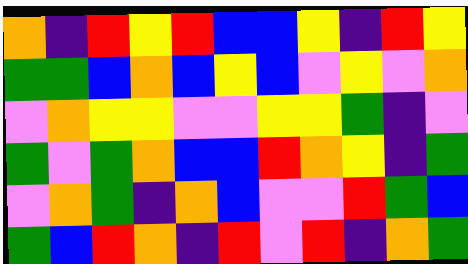[["orange", "indigo", "red", "yellow", "red", "blue", "blue", "yellow", "indigo", "red", "yellow"], ["green", "green", "blue", "orange", "blue", "yellow", "blue", "violet", "yellow", "violet", "orange"], ["violet", "orange", "yellow", "yellow", "violet", "violet", "yellow", "yellow", "green", "indigo", "violet"], ["green", "violet", "green", "orange", "blue", "blue", "red", "orange", "yellow", "indigo", "green"], ["violet", "orange", "green", "indigo", "orange", "blue", "violet", "violet", "red", "green", "blue"], ["green", "blue", "red", "orange", "indigo", "red", "violet", "red", "indigo", "orange", "green"]]